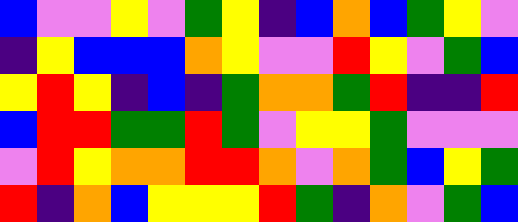[["blue", "violet", "violet", "yellow", "violet", "green", "yellow", "indigo", "blue", "orange", "blue", "green", "yellow", "violet"], ["indigo", "yellow", "blue", "blue", "blue", "orange", "yellow", "violet", "violet", "red", "yellow", "violet", "green", "blue"], ["yellow", "red", "yellow", "indigo", "blue", "indigo", "green", "orange", "orange", "green", "red", "indigo", "indigo", "red"], ["blue", "red", "red", "green", "green", "red", "green", "violet", "yellow", "yellow", "green", "violet", "violet", "violet"], ["violet", "red", "yellow", "orange", "orange", "red", "red", "orange", "violet", "orange", "green", "blue", "yellow", "green"], ["red", "indigo", "orange", "blue", "yellow", "yellow", "yellow", "red", "green", "indigo", "orange", "violet", "green", "blue"]]